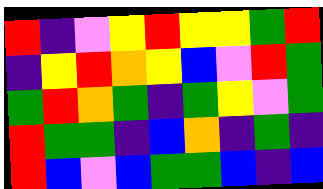[["red", "indigo", "violet", "yellow", "red", "yellow", "yellow", "green", "red"], ["indigo", "yellow", "red", "orange", "yellow", "blue", "violet", "red", "green"], ["green", "red", "orange", "green", "indigo", "green", "yellow", "violet", "green"], ["red", "green", "green", "indigo", "blue", "orange", "indigo", "green", "indigo"], ["red", "blue", "violet", "blue", "green", "green", "blue", "indigo", "blue"]]